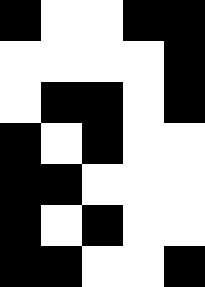[["black", "white", "white", "black", "black"], ["white", "white", "white", "white", "black"], ["white", "black", "black", "white", "black"], ["black", "white", "black", "white", "white"], ["black", "black", "white", "white", "white"], ["black", "white", "black", "white", "white"], ["black", "black", "white", "white", "black"]]